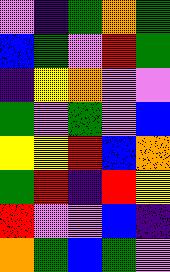[["violet", "indigo", "green", "orange", "green"], ["blue", "green", "violet", "red", "green"], ["indigo", "yellow", "orange", "violet", "violet"], ["green", "violet", "green", "violet", "blue"], ["yellow", "yellow", "red", "blue", "orange"], ["green", "red", "indigo", "red", "yellow"], ["red", "violet", "violet", "blue", "indigo"], ["orange", "green", "blue", "green", "violet"]]